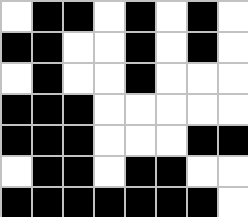[["white", "black", "black", "white", "black", "white", "black", "white"], ["black", "black", "white", "white", "black", "white", "black", "white"], ["white", "black", "white", "white", "black", "white", "white", "white"], ["black", "black", "black", "white", "white", "white", "white", "white"], ["black", "black", "black", "white", "white", "white", "black", "black"], ["white", "black", "black", "white", "black", "black", "white", "white"], ["black", "black", "black", "black", "black", "black", "black", "white"]]